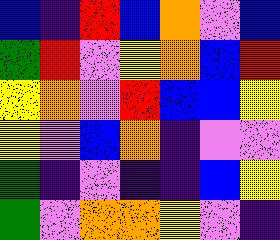[["blue", "indigo", "red", "blue", "orange", "violet", "blue"], ["green", "red", "violet", "yellow", "orange", "blue", "red"], ["yellow", "orange", "violet", "red", "blue", "blue", "yellow"], ["yellow", "violet", "blue", "orange", "indigo", "violet", "violet"], ["green", "indigo", "violet", "indigo", "indigo", "blue", "yellow"], ["green", "violet", "orange", "orange", "yellow", "violet", "indigo"]]